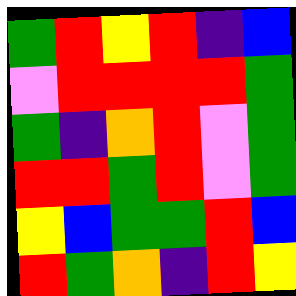[["green", "red", "yellow", "red", "indigo", "blue"], ["violet", "red", "red", "red", "red", "green"], ["green", "indigo", "orange", "red", "violet", "green"], ["red", "red", "green", "red", "violet", "green"], ["yellow", "blue", "green", "green", "red", "blue"], ["red", "green", "orange", "indigo", "red", "yellow"]]